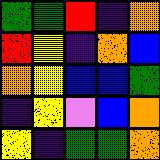[["green", "green", "red", "indigo", "orange"], ["red", "yellow", "indigo", "orange", "blue"], ["orange", "yellow", "blue", "blue", "green"], ["indigo", "yellow", "violet", "blue", "orange"], ["yellow", "indigo", "green", "green", "orange"]]